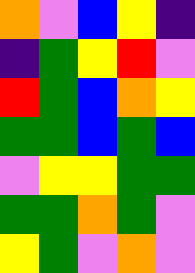[["orange", "violet", "blue", "yellow", "indigo"], ["indigo", "green", "yellow", "red", "violet"], ["red", "green", "blue", "orange", "yellow"], ["green", "green", "blue", "green", "blue"], ["violet", "yellow", "yellow", "green", "green"], ["green", "green", "orange", "green", "violet"], ["yellow", "green", "violet", "orange", "violet"]]